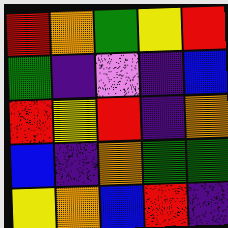[["red", "orange", "green", "yellow", "red"], ["green", "indigo", "violet", "indigo", "blue"], ["red", "yellow", "red", "indigo", "orange"], ["blue", "indigo", "orange", "green", "green"], ["yellow", "orange", "blue", "red", "indigo"]]